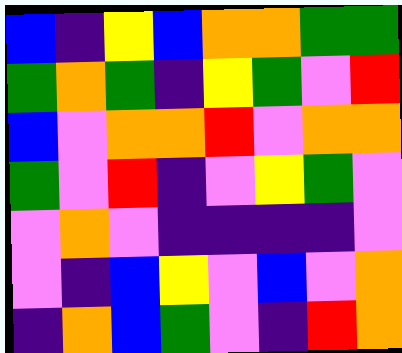[["blue", "indigo", "yellow", "blue", "orange", "orange", "green", "green"], ["green", "orange", "green", "indigo", "yellow", "green", "violet", "red"], ["blue", "violet", "orange", "orange", "red", "violet", "orange", "orange"], ["green", "violet", "red", "indigo", "violet", "yellow", "green", "violet"], ["violet", "orange", "violet", "indigo", "indigo", "indigo", "indigo", "violet"], ["violet", "indigo", "blue", "yellow", "violet", "blue", "violet", "orange"], ["indigo", "orange", "blue", "green", "violet", "indigo", "red", "orange"]]